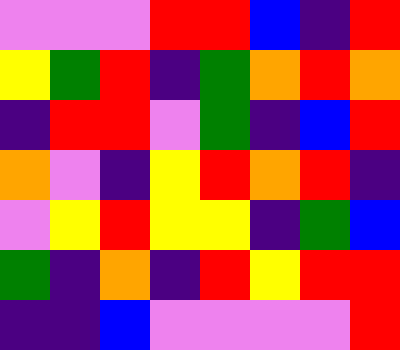[["violet", "violet", "violet", "red", "red", "blue", "indigo", "red"], ["yellow", "green", "red", "indigo", "green", "orange", "red", "orange"], ["indigo", "red", "red", "violet", "green", "indigo", "blue", "red"], ["orange", "violet", "indigo", "yellow", "red", "orange", "red", "indigo"], ["violet", "yellow", "red", "yellow", "yellow", "indigo", "green", "blue"], ["green", "indigo", "orange", "indigo", "red", "yellow", "red", "red"], ["indigo", "indigo", "blue", "violet", "violet", "violet", "violet", "red"]]